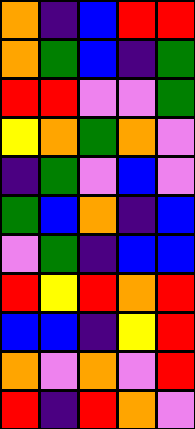[["orange", "indigo", "blue", "red", "red"], ["orange", "green", "blue", "indigo", "green"], ["red", "red", "violet", "violet", "green"], ["yellow", "orange", "green", "orange", "violet"], ["indigo", "green", "violet", "blue", "violet"], ["green", "blue", "orange", "indigo", "blue"], ["violet", "green", "indigo", "blue", "blue"], ["red", "yellow", "red", "orange", "red"], ["blue", "blue", "indigo", "yellow", "red"], ["orange", "violet", "orange", "violet", "red"], ["red", "indigo", "red", "orange", "violet"]]